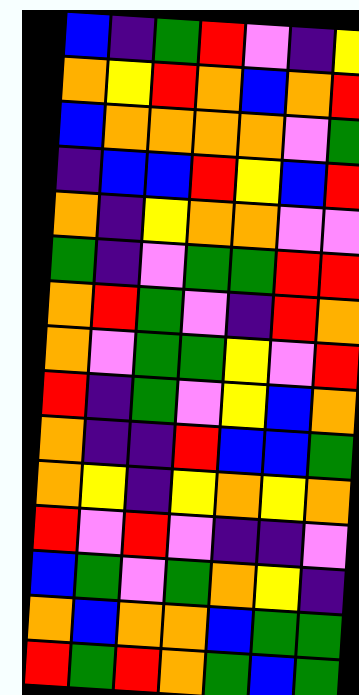[["blue", "indigo", "green", "red", "violet", "indigo", "yellow"], ["orange", "yellow", "red", "orange", "blue", "orange", "red"], ["blue", "orange", "orange", "orange", "orange", "violet", "green"], ["indigo", "blue", "blue", "red", "yellow", "blue", "red"], ["orange", "indigo", "yellow", "orange", "orange", "violet", "violet"], ["green", "indigo", "violet", "green", "green", "red", "red"], ["orange", "red", "green", "violet", "indigo", "red", "orange"], ["orange", "violet", "green", "green", "yellow", "violet", "red"], ["red", "indigo", "green", "violet", "yellow", "blue", "orange"], ["orange", "indigo", "indigo", "red", "blue", "blue", "green"], ["orange", "yellow", "indigo", "yellow", "orange", "yellow", "orange"], ["red", "violet", "red", "violet", "indigo", "indigo", "violet"], ["blue", "green", "violet", "green", "orange", "yellow", "indigo"], ["orange", "blue", "orange", "orange", "blue", "green", "green"], ["red", "green", "red", "orange", "green", "blue", "green"]]